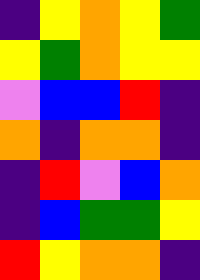[["indigo", "yellow", "orange", "yellow", "green"], ["yellow", "green", "orange", "yellow", "yellow"], ["violet", "blue", "blue", "red", "indigo"], ["orange", "indigo", "orange", "orange", "indigo"], ["indigo", "red", "violet", "blue", "orange"], ["indigo", "blue", "green", "green", "yellow"], ["red", "yellow", "orange", "orange", "indigo"]]